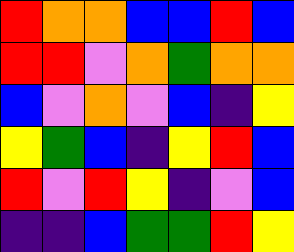[["red", "orange", "orange", "blue", "blue", "red", "blue"], ["red", "red", "violet", "orange", "green", "orange", "orange"], ["blue", "violet", "orange", "violet", "blue", "indigo", "yellow"], ["yellow", "green", "blue", "indigo", "yellow", "red", "blue"], ["red", "violet", "red", "yellow", "indigo", "violet", "blue"], ["indigo", "indigo", "blue", "green", "green", "red", "yellow"]]